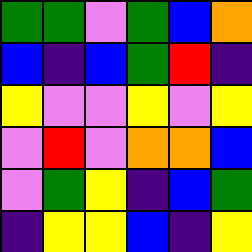[["green", "green", "violet", "green", "blue", "orange"], ["blue", "indigo", "blue", "green", "red", "indigo"], ["yellow", "violet", "violet", "yellow", "violet", "yellow"], ["violet", "red", "violet", "orange", "orange", "blue"], ["violet", "green", "yellow", "indigo", "blue", "green"], ["indigo", "yellow", "yellow", "blue", "indigo", "yellow"]]